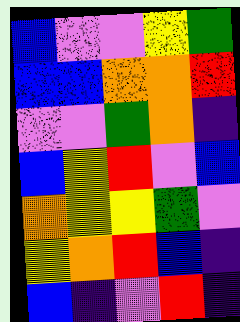[["blue", "violet", "violet", "yellow", "green"], ["blue", "blue", "orange", "orange", "red"], ["violet", "violet", "green", "orange", "indigo"], ["blue", "yellow", "red", "violet", "blue"], ["orange", "yellow", "yellow", "green", "violet"], ["yellow", "orange", "red", "blue", "indigo"], ["blue", "indigo", "violet", "red", "indigo"]]